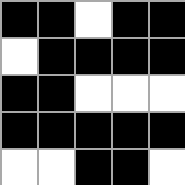[["black", "black", "white", "black", "black"], ["white", "black", "black", "black", "black"], ["black", "black", "white", "white", "white"], ["black", "black", "black", "black", "black"], ["white", "white", "black", "black", "white"]]